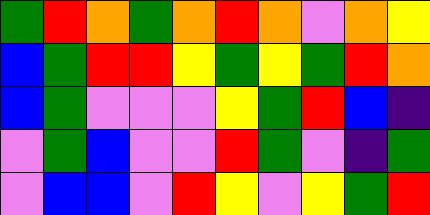[["green", "red", "orange", "green", "orange", "red", "orange", "violet", "orange", "yellow"], ["blue", "green", "red", "red", "yellow", "green", "yellow", "green", "red", "orange"], ["blue", "green", "violet", "violet", "violet", "yellow", "green", "red", "blue", "indigo"], ["violet", "green", "blue", "violet", "violet", "red", "green", "violet", "indigo", "green"], ["violet", "blue", "blue", "violet", "red", "yellow", "violet", "yellow", "green", "red"]]